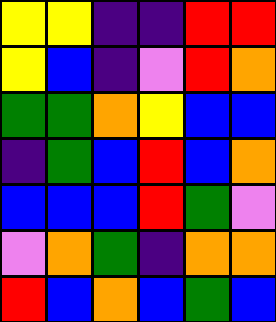[["yellow", "yellow", "indigo", "indigo", "red", "red"], ["yellow", "blue", "indigo", "violet", "red", "orange"], ["green", "green", "orange", "yellow", "blue", "blue"], ["indigo", "green", "blue", "red", "blue", "orange"], ["blue", "blue", "blue", "red", "green", "violet"], ["violet", "orange", "green", "indigo", "orange", "orange"], ["red", "blue", "orange", "blue", "green", "blue"]]